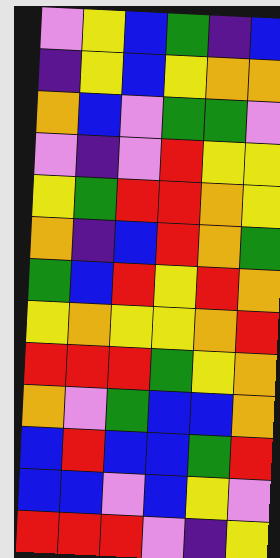[["violet", "yellow", "blue", "green", "indigo", "blue"], ["indigo", "yellow", "blue", "yellow", "orange", "orange"], ["orange", "blue", "violet", "green", "green", "violet"], ["violet", "indigo", "violet", "red", "yellow", "yellow"], ["yellow", "green", "red", "red", "orange", "yellow"], ["orange", "indigo", "blue", "red", "orange", "green"], ["green", "blue", "red", "yellow", "red", "orange"], ["yellow", "orange", "yellow", "yellow", "orange", "red"], ["red", "red", "red", "green", "yellow", "orange"], ["orange", "violet", "green", "blue", "blue", "orange"], ["blue", "red", "blue", "blue", "green", "red"], ["blue", "blue", "violet", "blue", "yellow", "violet"], ["red", "red", "red", "violet", "indigo", "yellow"]]